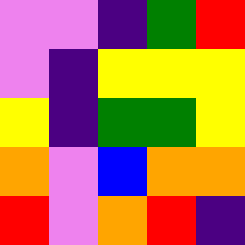[["violet", "violet", "indigo", "green", "red"], ["violet", "indigo", "yellow", "yellow", "yellow"], ["yellow", "indigo", "green", "green", "yellow"], ["orange", "violet", "blue", "orange", "orange"], ["red", "violet", "orange", "red", "indigo"]]